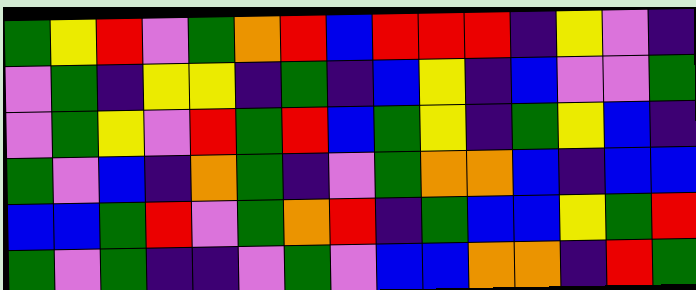[["green", "yellow", "red", "violet", "green", "orange", "red", "blue", "red", "red", "red", "indigo", "yellow", "violet", "indigo"], ["violet", "green", "indigo", "yellow", "yellow", "indigo", "green", "indigo", "blue", "yellow", "indigo", "blue", "violet", "violet", "green"], ["violet", "green", "yellow", "violet", "red", "green", "red", "blue", "green", "yellow", "indigo", "green", "yellow", "blue", "indigo"], ["green", "violet", "blue", "indigo", "orange", "green", "indigo", "violet", "green", "orange", "orange", "blue", "indigo", "blue", "blue"], ["blue", "blue", "green", "red", "violet", "green", "orange", "red", "indigo", "green", "blue", "blue", "yellow", "green", "red"], ["green", "violet", "green", "indigo", "indigo", "violet", "green", "violet", "blue", "blue", "orange", "orange", "indigo", "red", "green"]]